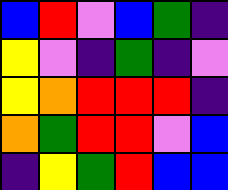[["blue", "red", "violet", "blue", "green", "indigo"], ["yellow", "violet", "indigo", "green", "indigo", "violet"], ["yellow", "orange", "red", "red", "red", "indigo"], ["orange", "green", "red", "red", "violet", "blue"], ["indigo", "yellow", "green", "red", "blue", "blue"]]